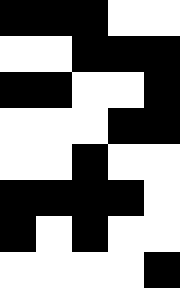[["black", "black", "black", "white", "white"], ["white", "white", "black", "black", "black"], ["black", "black", "white", "white", "black"], ["white", "white", "white", "black", "black"], ["white", "white", "black", "white", "white"], ["black", "black", "black", "black", "white"], ["black", "white", "black", "white", "white"], ["white", "white", "white", "white", "black"]]